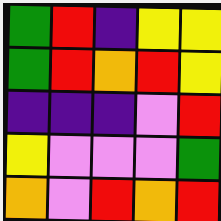[["green", "red", "indigo", "yellow", "yellow"], ["green", "red", "orange", "red", "yellow"], ["indigo", "indigo", "indigo", "violet", "red"], ["yellow", "violet", "violet", "violet", "green"], ["orange", "violet", "red", "orange", "red"]]